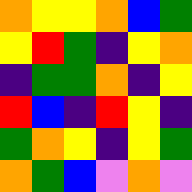[["orange", "yellow", "yellow", "orange", "blue", "green"], ["yellow", "red", "green", "indigo", "yellow", "orange"], ["indigo", "green", "green", "orange", "indigo", "yellow"], ["red", "blue", "indigo", "red", "yellow", "indigo"], ["green", "orange", "yellow", "indigo", "yellow", "green"], ["orange", "green", "blue", "violet", "orange", "violet"]]